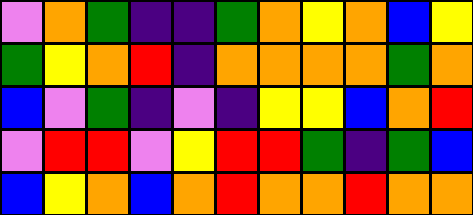[["violet", "orange", "green", "indigo", "indigo", "green", "orange", "yellow", "orange", "blue", "yellow"], ["green", "yellow", "orange", "red", "indigo", "orange", "orange", "orange", "orange", "green", "orange"], ["blue", "violet", "green", "indigo", "violet", "indigo", "yellow", "yellow", "blue", "orange", "red"], ["violet", "red", "red", "violet", "yellow", "red", "red", "green", "indigo", "green", "blue"], ["blue", "yellow", "orange", "blue", "orange", "red", "orange", "orange", "red", "orange", "orange"]]